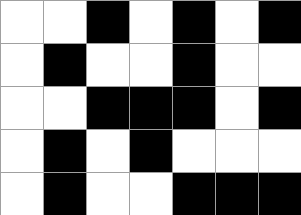[["white", "white", "black", "white", "black", "white", "black"], ["white", "black", "white", "white", "black", "white", "white"], ["white", "white", "black", "black", "black", "white", "black"], ["white", "black", "white", "black", "white", "white", "white"], ["white", "black", "white", "white", "black", "black", "black"]]